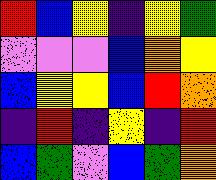[["red", "blue", "yellow", "indigo", "yellow", "green"], ["violet", "violet", "violet", "blue", "orange", "yellow"], ["blue", "yellow", "yellow", "blue", "red", "orange"], ["indigo", "red", "indigo", "yellow", "indigo", "red"], ["blue", "green", "violet", "blue", "green", "orange"]]